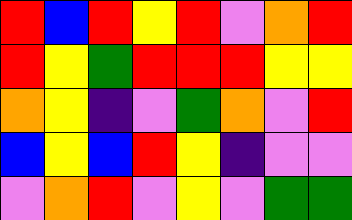[["red", "blue", "red", "yellow", "red", "violet", "orange", "red"], ["red", "yellow", "green", "red", "red", "red", "yellow", "yellow"], ["orange", "yellow", "indigo", "violet", "green", "orange", "violet", "red"], ["blue", "yellow", "blue", "red", "yellow", "indigo", "violet", "violet"], ["violet", "orange", "red", "violet", "yellow", "violet", "green", "green"]]